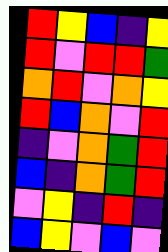[["red", "yellow", "blue", "indigo", "yellow"], ["red", "violet", "red", "red", "green"], ["orange", "red", "violet", "orange", "yellow"], ["red", "blue", "orange", "violet", "red"], ["indigo", "violet", "orange", "green", "red"], ["blue", "indigo", "orange", "green", "red"], ["violet", "yellow", "indigo", "red", "indigo"], ["blue", "yellow", "violet", "blue", "violet"]]